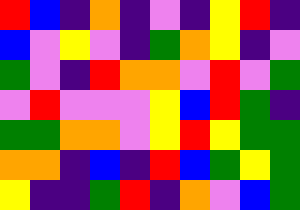[["red", "blue", "indigo", "orange", "indigo", "violet", "indigo", "yellow", "red", "indigo"], ["blue", "violet", "yellow", "violet", "indigo", "green", "orange", "yellow", "indigo", "violet"], ["green", "violet", "indigo", "red", "orange", "orange", "violet", "red", "violet", "green"], ["violet", "red", "violet", "violet", "violet", "yellow", "blue", "red", "green", "indigo"], ["green", "green", "orange", "orange", "violet", "yellow", "red", "yellow", "green", "green"], ["orange", "orange", "indigo", "blue", "indigo", "red", "blue", "green", "yellow", "green"], ["yellow", "indigo", "indigo", "green", "red", "indigo", "orange", "violet", "blue", "green"]]